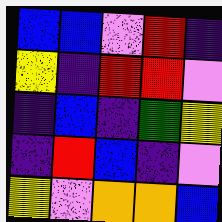[["blue", "blue", "violet", "red", "indigo"], ["yellow", "indigo", "red", "red", "violet"], ["indigo", "blue", "indigo", "green", "yellow"], ["indigo", "red", "blue", "indigo", "violet"], ["yellow", "violet", "orange", "orange", "blue"]]